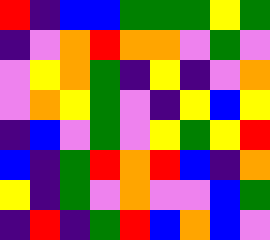[["red", "indigo", "blue", "blue", "green", "green", "green", "yellow", "green"], ["indigo", "violet", "orange", "red", "orange", "orange", "violet", "green", "violet"], ["violet", "yellow", "orange", "green", "indigo", "yellow", "indigo", "violet", "orange"], ["violet", "orange", "yellow", "green", "violet", "indigo", "yellow", "blue", "yellow"], ["indigo", "blue", "violet", "green", "violet", "yellow", "green", "yellow", "red"], ["blue", "indigo", "green", "red", "orange", "red", "blue", "indigo", "orange"], ["yellow", "indigo", "green", "violet", "orange", "violet", "violet", "blue", "green"], ["indigo", "red", "indigo", "green", "red", "blue", "orange", "blue", "violet"]]